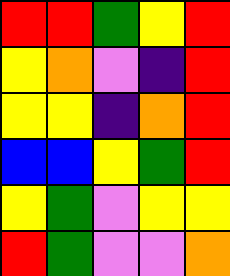[["red", "red", "green", "yellow", "red"], ["yellow", "orange", "violet", "indigo", "red"], ["yellow", "yellow", "indigo", "orange", "red"], ["blue", "blue", "yellow", "green", "red"], ["yellow", "green", "violet", "yellow", "yellow"], ["red", "green", "violet", "violet", "orange"]]